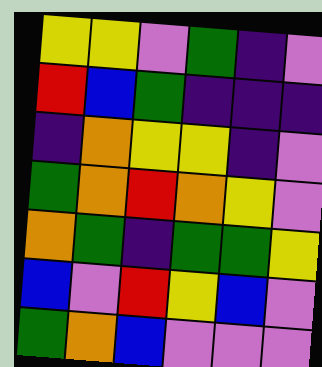[["yellow", "yellow", "violet", "green", "indigo", "violet"], ["red", "blue", "green", "indigo", "indigo", "indigo"], ["indigo", "orange", "yellow", "yellow", "indigo", "violet"], ["green", "orange", "red", "orange", "yellow", "violet"], ["orange", "green", "indigo", "green", "green", "yellow"], ["blue", "violet", "red", "yellow", "blue", "violet"], ["green", "orange", "blue", "violet", "violet", "violet"]]